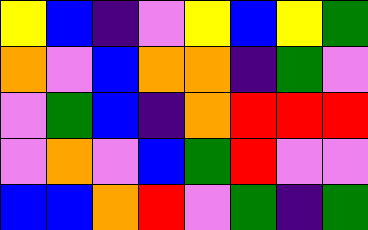[["yellow", "blue", "indigo", "violet", "yellow", "blue", "yellow", "green"], ["orange", "violet", "blue", "orange", "orange", "indigo", "green", "violet"], ["violet", "green", "blue", "indigo", "orange", "red", "red", "red"], ["violet", "orange", "violet", "blue", "green", "red", "violet", "violet"], ["blue", "blue", "orange", "red", "violet", "green", "indigo", "green"]]